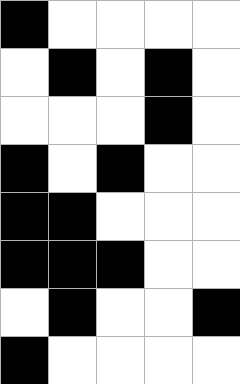[["black", "white", "white", "white", "white"], ["white", "black", "white", "black", "white"], ["white", "white", "white", "black", "white"], ["black", "white", "black", "white", "white"], ["black", "black", "white", "white", "white"], ["black", "black", "black", "white", "white"], ["white", "black", "white", "white", "black"], ["black", "white", "white", "white", "white"]]